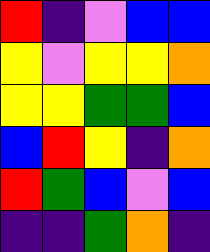[["red", "indigo", "violet", "blue", "blue"], ["yellow", "violet", "yellow", "yellow", "orange"], ["yellow", "yellow", "green", "green", "blue"], ["blue", "red", "yellow", "indigo", "orange"], ["red", "green", "blue", "violet", "blue"], ["indigo", "indigo", "green", "orange", "indigo"]]